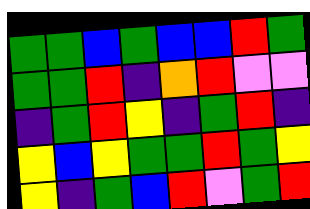[["green", "green", "blue", "green", "blue", "blue", "red", "green"], ["green", "green", "red", "indigo", "orange", "red", "violet", "violet"], ["indigo", "green", "red", "yellow", "indigo", "green", "red", "indigo"], ["yellow", "blue", "yellow", "green", "green", "red", "green", "yellow"], ["yellow", "indigo", "green", "blue", "red", "violet", "green", "red"]]